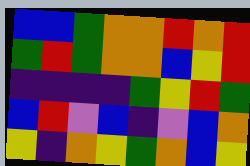[["blue", "blue", "green", "orange", "orange", "red", "orange", "red"], ["green", "red", "green", "orange", "orange", "blue", "yellow", "red"], ["indigo", "indigo", "indigo", "indigo", "green", "yellow", "red", "green"], ["blue", "red", "violet", "blue", "indigo", "violet", "blue", "orange"], ["yellow", "indigo", "orange", "yellow", "green", "orange", "blue", "yellow"]]